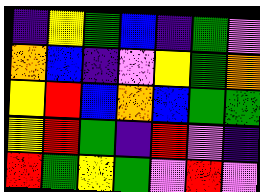[["indigo", "yellow", "green", "blue", "indigo", "green", "violet"], ["orange", "blue", "indigo", "violet", "yellow", "green", "orange"], ["yellow", "red", "blue", "orange", "blue", "green", "green"], ["yellow", "red", "green", "indigo", "red", "violet", "indigo"], ["red", "green", "yellow", "green", "violet", "red", "violet"]]